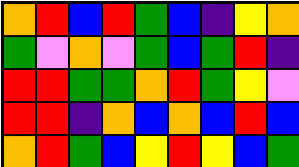[["orange", "red", "blue", "red", "green", "blue", "indigo", "yellow", "orange"], ["green", "violet", "orange", "violet", "green", "blue", "green", "red", "indigo"], ["red", "red", "green", "green", "orange", "red", "green", "yellow", "violet"], ["red", "red", "indigo", "orange", "blue", "orange", "blue", "red", "blue"], ["orange", "red", "green", "blue", "yellow", "red", "yellow", "blue", "green"]]